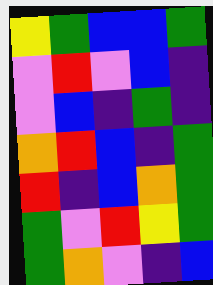[["yellow", "green", "blue", "blue", "green"], ["violet", "red", "violet", "blue", "indigo"], ["violet", "blue", "indigo", "green", "indigo"], ["orange", "red", "blue", "indigo", "green"], ["red", "indigo", "blue", "orange", "green"], ["green", "violet", "red", "yellow", "green"], ["green", "orange", "violet", "indigo", "blue"]]